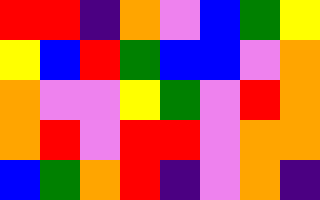[["red", "red", "indigo", "orange", "violet", "blue", "green", "yellow"], ["yellow", "blue", "red", "green", "blue", "blue", "violet", "orange"], ["orange", "violet", "violet", "yellow", "green", "violet", "red", "orange"], ["orange", "red", "violet", "red", "red", "violet", "orange", "orange"], ["blue", "green", "orange", "red", "indigo", "violet", "orange", "indigo"]]